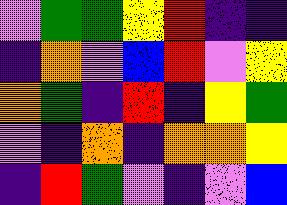[["violet", "green", "green", "yellow", "red", "indigo", "indigo"], ["indigo", "orange", "violet", "blue", "red", "violet", "yellow"], ["orange", "green", "indigo", "red", "indigo", "yellow", "green"], ["violet", "indigo", "orange", "indigo", "orange", "orange", "yellow"], ["indigo", "red", "green", "violet", "indigo", "violet", "blue"]]